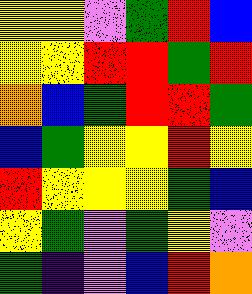[["yellow", "yellow", "violet", "green", "red", "blue"], ["yellow", "yellow", "red", "red", "green", "red"], ["orange", "blue", "green", "red", "red", "green"], ["blue", "green", "yellow", "yellow", "red", "yellow"], ["red", "yellow", "yellow", "yellow", "green", "blue"], ["yellow", "green", "violet", "green", "yellow", "violet"], ["green", "indigo", "violet", "blue", "red", "orange"]]